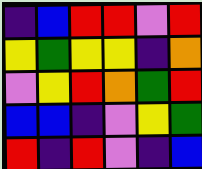[["indigo", "blue", "red", "red", "violet", "red"], ["yellow", "green", "yellow", "yellow", "indigo", "orange"], ["violet", "yellow", "red", "orange", "green", "red"], ["blue", "blue", "indigo", "violet", "yellow", "green"], ["red", "indigo", "red", "violet", "indigo", "blue"]]